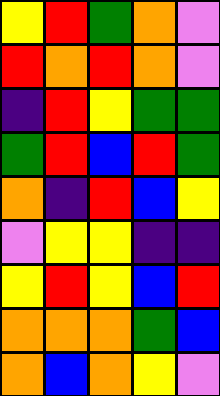[["yellow", "red", "green", "orange", "violet"], ["red", "orange", "red", "orange", "violet"], ["indigo", "red", "yellow", "green", "green"], ["green", "red", "blue", "red", "green"], ["orange", "indigo", "red", "blue", "yellow"], ["violet", "yellow", "yellow", "indigo", "indigo"], ["yellow", "red", "yellow", "blue", "red"], ["orange", "orange", "orange", "green", "blue"], ["orange", "blue", "orange", "yellow", "violet"]]